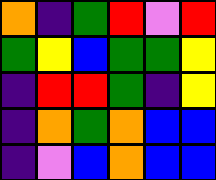[["orange", "indigo", "green", "red", "violet", "red"], ["green", "yellow", "blue", "green", "green", "yellow"], ["indigo", "red", "red", "green", "indigo", "yellow"], ["indigo", "orange", "green", "orange", "blue", "blue"], ["indigo", "violet", "blue", "orange", "blue", "blue"]]